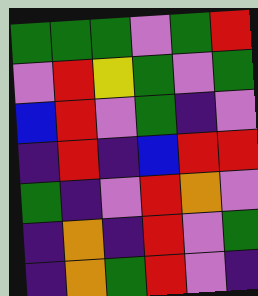[["green", "green", "green", "violet", "green", "red"], ["violet", "red", "yellow", "green", "violet", "green"], ["blue", "red", "violet", "green", "indigo", "violet"], ["indigo", "red", "indigo", "blue", "red", "red"], ["green", "indigo", "violet", "red", "orange", "violet"], ["indigo", "orange", "indigo", "red", "violet", "green"], ["indigo", "orange", "green", "red", "violet", "indigo"]]